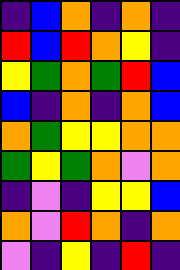[["indigo", "blue", "orange", "indigo", "orange", "indigo"], ["red", "blue", "red", "orange", "yellow", "indigo"], ["yellow", "green", "orange", "green", "red", "blue"], ["blue", "indigo", "orange", "indigo", "orange", "blue"], ["orange", "green", "yellow", "yellow", "orange", "orange"], ["green", "yellow", "green", "orange", "violet", "orange"], ["indigo", "violet", "indigo", "yellow", "yellow", "blue"], ["orange", "violet", "red", "orange", "indigo", "orange"], ["violet", "indigo", "yellow", "indigo", "red", "indigo"]]